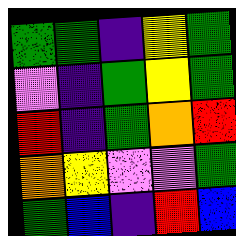[["green", "green", "indigo", "yellow", "green"], ["violet", "indigo", "green", "yellow", "green"], ["red", "indigo", "green", "orange", "red"], ["orange", "yellow", "violet", "violet", "green"], ["green", "blue", "indigo", "red", "blue"]]